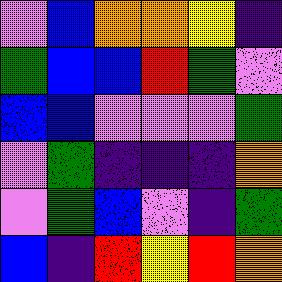[["violet", "blue", "orange", "orange", "yellow", "indigo"], ["green", "blue", "blue", "red", "green", "violet"], ["blue", "blue", "violet", "violet", "violet", "green"], ["violet", "green", "indigo", "indigo", "indigo", "orange"], ["violet", "green", "blue", "violet", "indigo", "green"], ["blue", "indigo", "red", "yellow", "red", "orange"]]